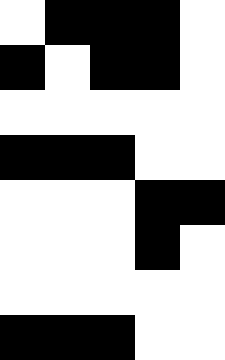[["white", "black", "black", "black", "white"], ["black", "white", "black", "black", "white"], ["white", "white", "white", "white", "white"], ["black", "black", "black", "white", "white"], ["white", "white", "white", "black", "black"], ["white", "white", "white", "black", "white"], ["white", "white", "white", "white", "white"], ["black", "black", "black", "white", "white"]]